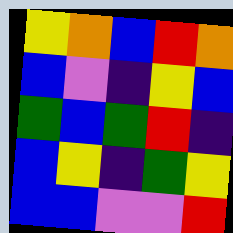[["yellow", "orange", "blue", "red", "orange"], ["blue", "violet", "indigo", "yellow", "blue"], ["green", "blue", "green", "red", "indigo"], ["blue", "yellow", "indigo", "green", "yellow"], ["blue", "blue", "violet", "violet", "red"]]